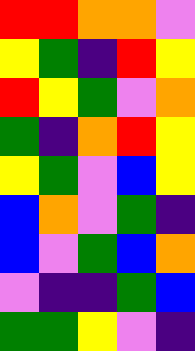[["red", "red", "orange", "orange", "violet"], ["yellow", "green", "indigo", "red", "yellow"], ["red", "yellow", "green", "violet", "orange"], ["green", "indigo", "orange", "red", "yellow"], ["yellow", "green", "violet", "blue", "yellow"], ["blue", "orange", "violet", "green", "indigo"], ["blue", "violet", "green", "blue", "orange"], ["violet", "indigo", "indigo", "green", "blue"], ["green", "green", "yellow", "violet", "indigo"]]